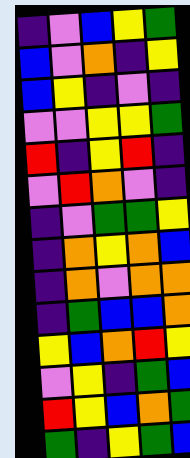[["indigo", "violet", "blue", "yellow", "green"], ["blue", "violet", "orange", "indigo", "yellow"], ["blue", "yellow", "indigo", "violet", "indigo"], ["violet", "violet", "yellow", "yellow", "green"], ["red", "indigo", "yellow", "red", "indigo"], ["violet", "red", "orange", "violet", "indigo"], ["indigo", "violet", "green", "green", "yellow"], ["indigo", "orange", "yellow", "orange", "blue"], ["indigo", "orange", "violet", "orange", "orange"], ["indigo", "green", "blue", "blue", "orange"], ["yellow", "blue", "orange", "red", "yellow"], ["violet", "yellow", "indigo", "green", "blue"], ["red", "yellow", "blue", "orange", "green"], ["green", "indigo", "yellow", "green", "blue"]]